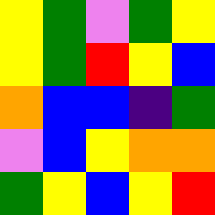[["yellow", "green", "violet", "green", "yellow"], ["yellow", "green", "red", "yellow", "blue"], ["orange", "blue", "blue", "indigo", "green"], ["violet", "blue", "yellow", "orange", "orange"], ["green", "yellow", "blue", "yellow", "red"]]